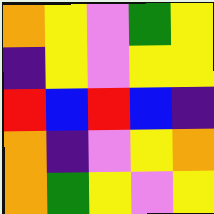[["orange", "yellow", "violet", "green", "yellow"], ["indigo", "yellow", "violet", "yellow", "yellow"], ["red", "blue", "red", "blue", "indigo"], ["orange", "indigo", "violet", "yellow", "orange"], ["orange", "green", "yellow", "violet", "yellow"]]